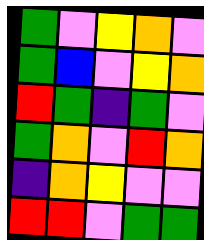[["green", "violet", "yellow", "orange", "violet"], ["green", "blue", "violet", "yellow", "orange"], ["red", "green", "indigo", "green", "violet"], ["green", "orange", "violet", "red", "orange"], ["indigo", "orange", "yellow", "violet", "violet"], ["red", "red", "violet", "green", "green"]]